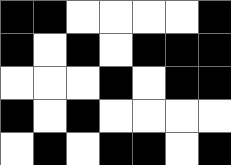[["black", "black", "white", "white", "white", "white", "black"], ["black", "white", "black", "white", "black", "black", "black"], ["white", "white", "white", "black", "white", "black", "black"], ["black", "white", "black", "white", "white", "white", "white"], ["white", "black", "white", "black", "black", "white", "black"]]